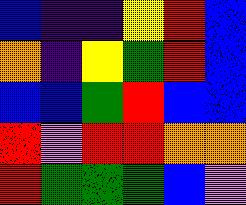[["blue", "indigo", "indigo", "yellow", "red", "blue"], ["orange", "indigo", "yellow", "green", "red", "blue"], ["blue", "blue", "green", "red", "blue", "blue"], ["red", "violet", "red", "red", "orange", "orange"], ["red", "green", "green", "green", "blue", "violet"]]